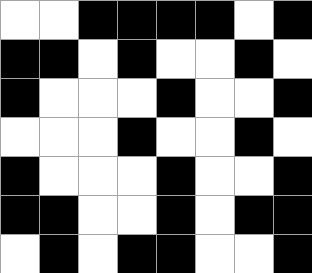[["white", "white", "black", "black", "black", "black", "white", "black"], ["black", "black", "white", "black", "white", "white", "black", "white"], ["black", "white", "white", "white", "black", "white", "white", "black"], ["white", "white", "white", "black", "white", "white", "black", "white"], ["black", "white", "white", "white", "black", "white", "white", "black"], ["black", "black", "white", "white", "black", "white", "black", "black"], ["white", "black", "white", "black", "black", "white", "white", "black"]]